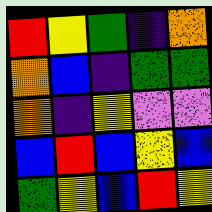[["red", "yellow", "green", "indigo", "orange"], ["orange", "blue", "indigo", "green", "green"], ["orange", "indigo", "yellow", "violet", "violet"], ["blue", "red", "blue", "yellow", "blue"], ["green", "yellow", "blue", "red", "yellow"]]